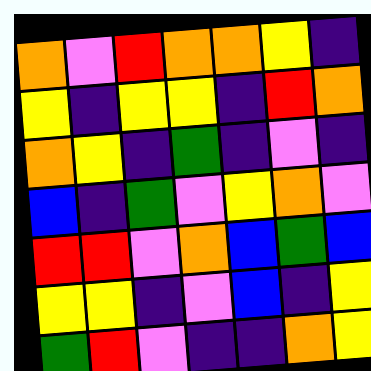[["orange", "violet", "red", "orange", "orange", "yellow", "indigo"], ["yellow", "indigo", "yellow", "yellow", "indigo", "red", "orange"], ["orange", "yellow", "indigo", "green", "indigo", "violet", "indigo"], ["blue", "indigo", "green", "violet", "yellow", "orange", "violet"], ["red", "red", "violet", "orange", "blue", "green", "blue"], ["yellow", "yellow", "indigo", "violet", "blue", "indigo", "yellow"], ["green", "red", "violet", "indigo", "indigo", "orange", "yellow"]]